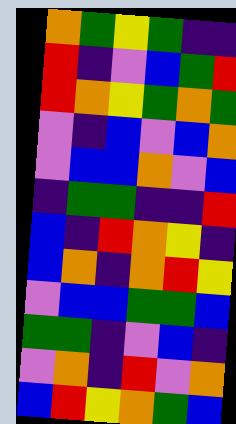[["orange", "green", "yellow", "green", "indigo", "indigo"], ["red", "indigo", "violet", "blue", "green", "red"], ["red", "orange", "yellow", "green", "orange", "green"], ["violet", "indigo", "blue", "violet", "blue", "orange"], ["violet", "blue", "blue", "orange", "violet", "blue"], ["indigo", "green", "green", "indigo", "indigo", "red"], ["blue", "indigo", "red", "orange", "yellow", "indigo"], ["blue", "orange", "indigo", "orange", "red", "yellow"], ["violet", "blue", "blue", "green", "green", "blue"], ["green", "green", "indigo", "violet", "blue", "indigo"], ["violet", "orange", "indigo", "red", "violet", "orange"], ["blue", "red", "yellow", "orange", "green", "blue"]]